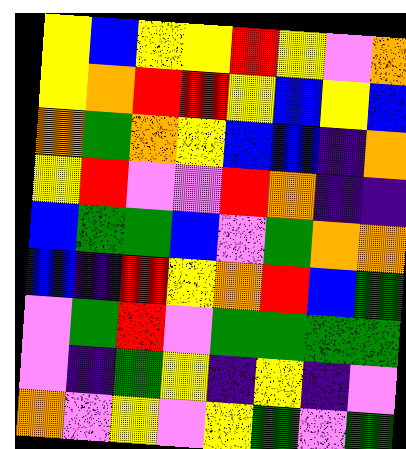[["yellow", "blue", "yellow", "yellow", "red", "yellow", "violet", "orange"], ["yellow", "orange", "red", "red", "yellow", "blue", "yellow", "blue"], ["orange", "green", "orange", "yellow", "blue", "blue", "indigo", "orange"], ["yellow", "red", "violet", "violet", "red", "orange", "indigo", "indigo"], ["blue", "green", "green", "blue", "violet", "green", "orange", "orange"], ["blue", "indigo", "red", "yellow", "orange", "red", "blue", "green"], ["violet", "green", "red", "violet", "green", "green", "green", "green"], ["violet", "indigo", "green", "yellow", "indigo", "yellow", "indigo", "violet"], ["orange", "violet", "yellow", "violet", "yellow", "green", "violet", "green"]]